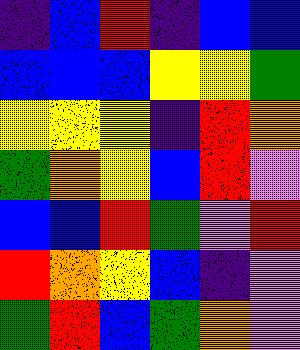[["indigo", "blue", "red", "indigo", "blue", "blue"], ["blue", "blue", "blue", "yellow", "yellow", "green"], ["yellow", "yellow", "yellow", "indigo", "red", "orange"], ["green", "orange", "yellow", "blue", "red", "violet"], ["blue", "blue", "red", "green", "violet", "red"], ["red", "orange", "yellow", "blue", "indigo", "violet"], ["green", "red", "blue", "green", "orange", "violet"]]